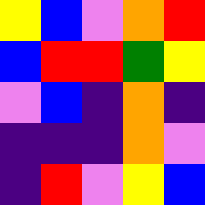[["yellow", "blue", "violet", "orange", "red"], ["blue", "red", "red", "green", "yellow"], ["violet", "blue", "indigo", "orange", "indigo"], ["indigo", "indigo", "indigo", "orange", "violet"], ["indigo", "red", "violet", "yellow", "blue"]]